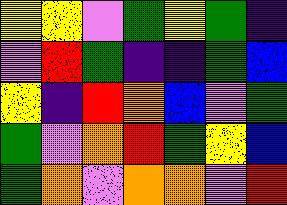[["yellow", "yellow", "violet", "green", "yellow", "green", "indigo"], ["violet", "red", "green", "indigo", "indigo", "green", "blue"], ["yellow", "indigo", "red", "orange", "blue", "violet", "green"], ["green", "violet", "orange", "red", "green", "yellow", "blue"], ["green", "orange", "violet", "orange", "orange", "violet", "red"]]